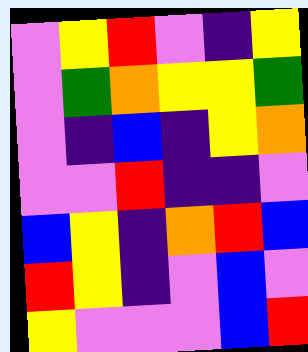[["violet", "yellow", "red", "violet", "indigo", "yellow"], ["violet", "green", "orange", "yellow", "yellow", "green"], ["violet", "indigo", "blue", "indigo", "yellow", "orange"], ["violet", "violet", "red", "indigo", "indigo", "violet"], ["blue", "yellow", "indigo", "orange", "red", "blue"], ["red", "yellow", "indigo", "violet", "blue", "violet"], ["yellow", "violet", "violet", "violet", "blue", "red"]]